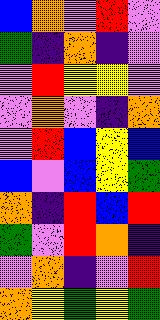[["blue", "orange", "violet", "red", "violet"], ["green", "indigo", "orange", "indigo", "violet"], ["violet", "red", "yellow", "yellow", "violet"], ["violet", "orange", "violet", "indigo", "orange"], ["violet", "red", "blue", "yellow", "blue"], ["blue", "violet", "blue", "yellow", "green"], ["orange", "indigo", "red", "blue", "red"], ["green", "violet", "red", "orange", "indigo"], ["violet", "orange", "indigo", "violet", "red"], ["orange", "yellow", "green", "yellow", "green"]]